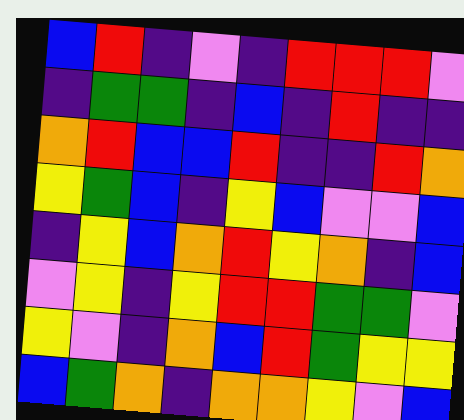[["blue", "red", "indigo", "violet", "indigo", "red", "red", "red", "violet"], ["indigo", "green", "green", "indigo", "blue", "indigo", "red", "indigo", "indigo"], ["orange", "red", "blue", "blue", "red", "indigo", "indigo", "red", "orange"], ["yellow", "green", "blue", "indigo", "yellow", "blue", "violet", "violet", "blue"], ["indigo", "yellow", "blue", "orange", "red", "yellow", "orange", "indigo", "blue"], ["violet", "yellow", "indigo", "yellow", "red", "red", "green", "green", "violet"], ["yellow", "violet", "indigo", "orange", "blue", "red", "green", "yellow", "yellow"], ["blue", "green", "orange", "indigo", "orange", "orange", "yellow", "violet", "blue"]]